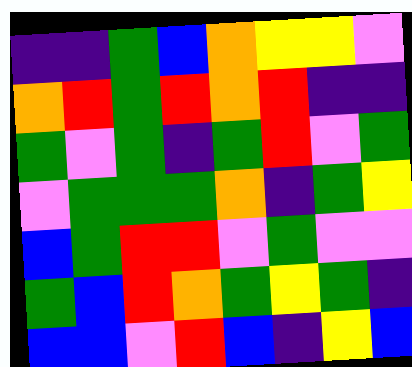[["indigo", "indigo", "green", "blue", "orange", "yellow", "yellow", "violet"], ["orange", "red", "green", "red", "orange", "red", "indigo", "indigo"], ["green", "violet", "green", "indigo", "green", "red", "violet", "green"], ["violet", "green", "green", "green", "orange", "indigo", "green", "yellow"], ["blue", "green", "red", "red", "violet", "green", "violet", "violet"], ["green", "blue", "red", "orange", "green", "yellow", "green", "indigo"], ["blue", "blue", "violet", "red", "blue", "indigo", "yellow", "blue"]]